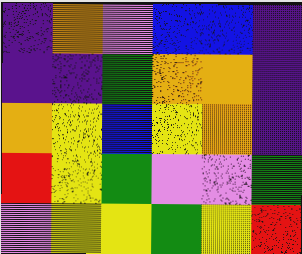[["indigo", "orange", "violet", "blue", "blue", "indigo"], ["indigo", "indigo", "green", "orange", "orange", "indigo"], ["orange", "yellow", "blue", "yellow", "orange", "indigo"], ["red", "yellow", "green", "violet", "violet", "green"], ["violet", "yellow", "yellow", "green", "yellow", "red"]]